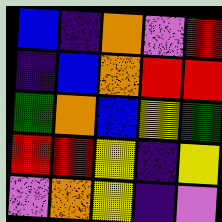[["blue", "indigo", "orange", "violet", "red"], ["indigo", "blue", "orange", "red", "red"], ["green", "orange", "blue", "yellow", "green"], ["red", "red", "yellow", "indigo", "yellow"], ["violet", "orange", "yellow", "indigo", "violet"]]